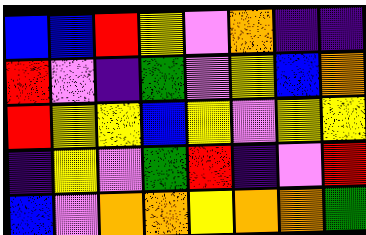[["blue", "blue", "red", "yellow", "violet", "orange", "indigo", "indigo"], ["red", "violet", "indigo", "green", "violet", "yellow", "blue", "orange"], ["red", "yellow", "yellow", "blue", "yellow", "violet", "yellow", "yellow"], ["indigo", "yellow", "violet", "green", "red", "indigo", "violet", "red"], ["blue", "violet", "orange", "orange", "yellow", "orange", "orange", "green"]]